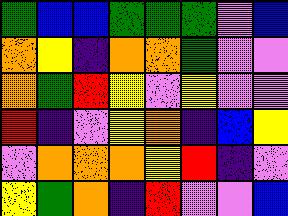[["green", "blue", "blue", "green", "green", "green", "violet", "blue"], ["orange", "yellow", "indigo", "orange", "orange", "green", "violet", "violet"], ["orange", "green", "red", "yellow", "violet", "yellow", "violet", "violet"], ["red", "indigo", "violet", "yellow", "orange", "indigo", "blue", "yellow"], ["violet", "orange", "orange", "orange", "yellow", "red", "indigo", "violet"], ["yellow", "green", "orange", "indigo", "red", "violet", "violet", "blue"]]